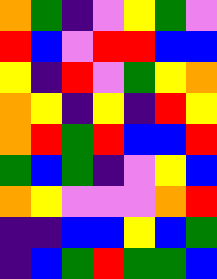[["orange", "green", "indigo", "violet", "yellow", "green", "violet"], ["red", "blue", "violet", "red", "red", "blue", "blue"], ["yellow", "indigo", "red", "violet", "green", "yellow", "orange"], ["orange", "yellow", "indigo", "yellow", "indigo", "red", "yellow"], ["orange", "red", "green", "red", "blue", "blue", "red"], ["green", "blue", "green", "indigo", "violet", "yellow", "blue"], ["orange", "yellow", "violet", "violet", "violet", "orange", "red"], ["indigo", "indigo", "blue", "blue", "yellow", "blue", "green"], ["indigo", "blue", "green", "red", "green", "green", "blue"]]